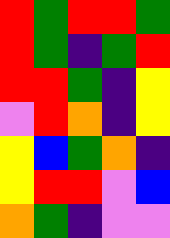[["red", "green", "red", "red", "green"], ["red", "green", "indigo", "green", "red"], ["red", "red", "green", "indigo", "yellow"], ["violet", "red", "orange", "indigo", "yellow"], ["yellow", "blue", "green", "orange", "indigo"], ["yellow", "red", "red", "violet", "blue"], ["orange", "green", "indigo", "violet", "violet"]]